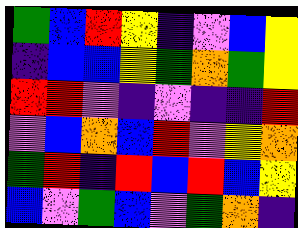[["green", "blue", "red", "yellow", "indigo", "violet", "blue", "yellow"], ["indigo", "blue", "blue", "yellow", "green", "orange", "green", "yellow"], ["red", "red", "violet", "indigo", "violet", "indigo", "indigo", "red"], ["violet", "blue", "orange", "blue", "red", "violet", "yellow", "orange"], ["green", "red", "indigo", "red", "blue", "red", "blue", "yellow"], ["blue", "violet", "green", "blue", "violet", "green", "orange", "indigo"]]